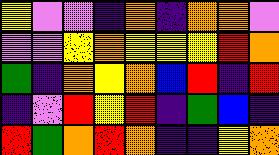[["yellow", "violet", "violet", "indigo", "orange", "indigo", "orange", "orange", "violet"], ["violet", "violet", "yellow", "orange", "yellow", "yellow", "yellow", "red", "orange"], ["green", "indigo", "orange", "yellow", "orange", "blue", "red", "indigo", "red"], ["indigo", "violet", "red", "yellow", "red", "indigo", "green", "blue", "indigo"], ["red", "green", "orange", "red", "orange", "indigo", "indigo", "yellow", "orange"]]